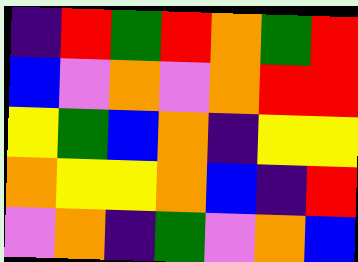[["indigo", "red", "green", "red", "orange", "green", "red"], ["blue", "violet", "orange", "violet", "orange", "red", "red"], ["yellow", "green", "blue", "orange", "indigo", "yellow", "yellow"], ["orange", "yellow", "yellow", "orange", "blue", "indigo", "red"], ["violet", "orange", "indigo", "green", "violet", "orange", "blue"]]